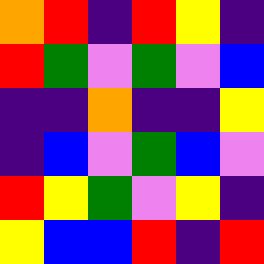[["orange", "red", "indigo", "red", "yellow", "indigo"], ["red", "green", "violet", "green", "violet", "blue"], ["indigo", "indigo", "orange", "indigo", "indigo", "yellow"], ["indigo", "blue", "violet", "green", "blue", "violet"], ["red", "yellow", "green", "violet", "yellow", "indigo"], ["yellow", "blue", "blue", "red", "indigo", "red"]]